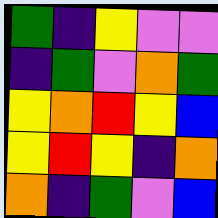[["green", "indigo", "yellow", "violet", "violet"], ["indigo", "green", "violet", "orange", "green"], ["yellow", "orange", "red", "yellow", "blue"], ["yellow", "red", "yellow", "indigo", "orange"], ["orange", "indigo", "green", "violet", "blue"]]